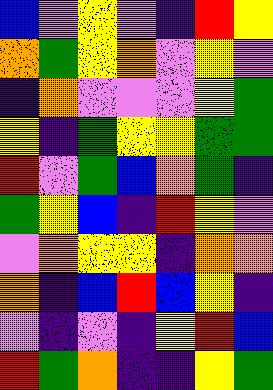[["blue", "violet", "yellow", "violet", "indigo", "red", "yellow"], ["orange", "green", "yellow", "orange", "violet", "yellow", "violet"], ["indigo", "orange", "violet", "violet", "violet", "yellow", "green"], ["yellow", "indigo", "green", "yellow", "yellow", "green", "green"], ["red", "violet", "green", "blue", "orange", "green", "indigo"], ["green", "yellow", "blue", "indigo", "red", "yellow", "violet"], ["violet", "orange", "yellow", "yellow", "indigo", "orange", "orange"], ["orange", "indigo", "blue", "red", "blue", "yellow", "indigo"], ["violet", "indigo", "violet", "indigo", "yellow", "red", "blue"], ["red", "green", "orange", "indigo", "indigo", "yellow", "green"]]